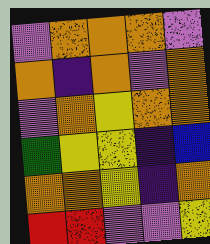[["violet", "orange", "orange", "orange", "violet"], ["orange", "indigo", "orange", "violet", "orange"], ["violet", "orange", "yellow", "orange", "orange"], ["green", "yellow", "yellow", "indigo", "blue"], ["orange", "orange", "yellow", "indigo", "orange"], ["red", "red", "violet", "violet", "yellow"]]